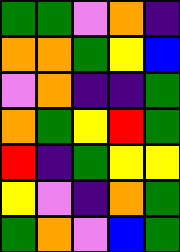[["green", "green", "violet", "orange", "indigo"], ["orange", "orange", "green", "yellow", "blue"], ["violet", "orange", "indigo", "indigo", "green"], ["orange", "green", "yellow", "red", "green"], ["red", "indigo", "green", "yellow", "yellow"], ["yellow", "violet", "indigo", "orange", "green"], ["green", "orange", "violet", "blue", "green"]]